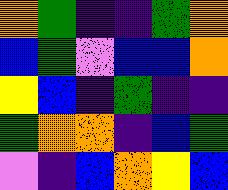[["orange", "green", "indigo", "indigo", "green", "orange"], ["blue", "green", "violet", "blue", "blue", "orange"], ["yellow", "blue", "indigo", "green", "indigo", "indigo"], ["green", "orange", "orange", "indigo", "blue", "green"], ["violet", "indigo", "blue", "orange", "yellow", "blue"]]